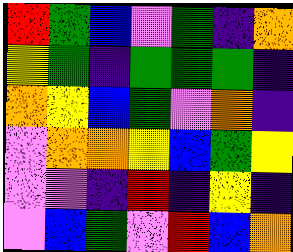[["red", "green", "blue", "violet", "green", "indigo", "orange"], ["yellow", "green", "indigo", "green", "green", "green", "indigo"], ["orange", "yellow", "blue", "green", "violet", "orange", "indigo"], ["violet", "orange", "orange", "yellow", "blue", "green", "yellow"], ["violet", "violet", "indigo", "red", "indigo", "yellow", "indigo"], ["violet", "blue", "green", "violet", "red", "blue", "orange"]]